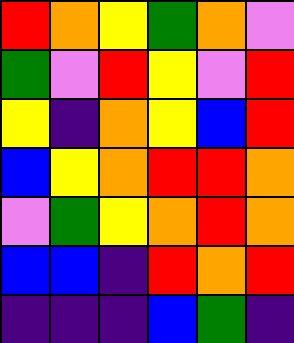[["red", "orange", "yellow", "green", "orange", "violet"], ["green", "violet", "red", "yellow", "violet", "red"], ["yellow", "indigo", "orange", "yellow", "blue", "red"], ["blue", "yellow", "orange", "red", "red", "orange"], ["violet", "green", "yellow", "orange", "red", "orange"], ["blue", "blue", "indigo", "red", "orange", "red"], ["indigo", "indigo", "indigo", "blue", "green", "indigo"]]